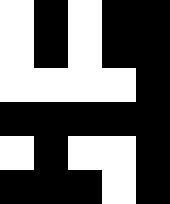[["white", "black", "white", "black", "black"], ["white", "black", "white", "black", "black"], ["white", "white", "white", "white", "black"], ["black", "black", "black", "black", "black"], ["white", "black", "white", "white", "black"], ["black", "black", "black", "white", "black"]]